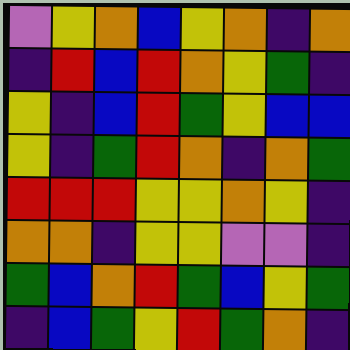[["violet", "yellow", "orange", "blue", "yellow", "orange", "indigo", "orange"], ["indigo", "red", "blue", "red", "orange", "yellow", "green", "indigo"], ["yellow", "indigo", "blue", "red", "green", "yellow", "blue", "blue"], ["yellow", "indigo", "green", "red", "orange", "indigo", "orange", "green"], ["red", "red", "red", "yellow", "yellow", "orange", "yellow", "indigo"], ["orange", "orange", "indigo", "yellow", "yellow", "violet", "violet", "indigo"], ["green", "blue", "orange", "red", "green", "blue", "yellow", "green"], ["indigo", "blue", "green", "yellow", "red", "green", "orange", "indigo"]]